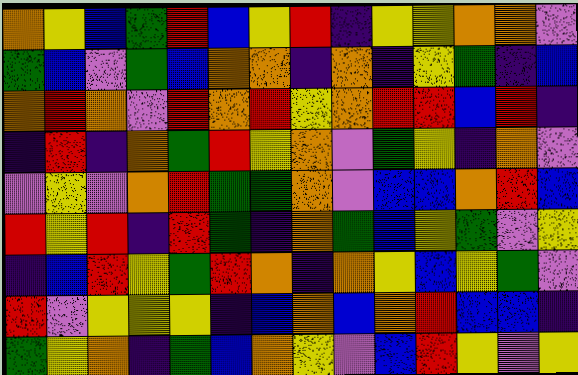[["orange", "yellow", "blue", "green", "red", "blue", "yellow", "red", "indigo", "yellow", "yellow", "orange", "orange", "violet"], ["green", "blue", "violet", "green", "blue", "orange", "orange", "indigo", "orange", "indigo", "yellow", "green", "indigo", "blue"], ["orange", "red", "orange", "violet", "red", "orange", "red", "yellow", "orange", "red", "red", "blue", "red", "indigo"], ["indigo", "red", "indigo", "orange", "green", "red", "yellow", "orange", "violet", "green", "yellow", "indigo", "orange", "violet"], ["violet", "yellow", "violet", "orange", "red", "green", "green", "orange", "violet", "blue", "blue", "orange", "red", "blue"], ["red", "yellow", "red", "indigo", "red", "green", "indigo", "orange", "green", "blue", "yellow", "green", "violet", "yellow"], ["indigo", "blue", "red", "yellow", "green", "red", "orange", "indigo", "orange", "yellow", "blue", "yellow", "green", "violet"], ["red", "violet", "yellow", "yellow", "yellow", "indigo", "blue", "orange", "blue", "orange", "red", "blue", "blue", "indigo"], ["green", "yellow", "orange", "indigo", "green", "blue", "orange", "yellow", "violet", "blue", "red", "yellow", "violet", "yellow"]]